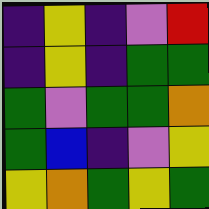[["indigo", "yellow", "indigo", "violet", "red"], ["indigo", "yellow", "indigo", "green", "green"], ["green", "violet", "green", "green", "orange"], ["green", "blue", "indigo", "violet", "yellow"], ["yellow", "orange", "green", "yellow", "green"]]